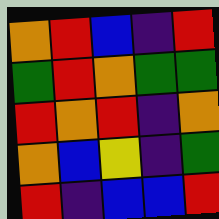[["orange", "red", "blue", "indigo", "red"], ["green", "red", "orange", "green", "green"], ["red", "orange", "red", "indigo", "orange"], ["orange", "blue", "yellow", "indigo", "green"], ["red", "indigo", "blue", "blue", "red"]]